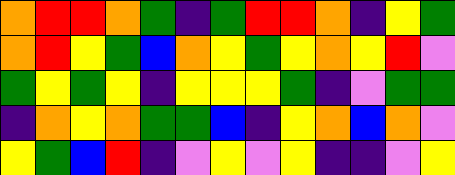[["orange", "red", "red", "orange", "green", "indigo", "green", "red", "red", "orange", "indigo", "yellow", "green"], ["orange", "red", "yellow", "green", "blue", "orange", "yellow", "green", "yellow", "orange", "yellow", "red", "violet"], ["green", "yellow", "green", "yellow", "indigo", "yellow", "yellow", "yellow", "green", "indigo", "violet", "green", "green"], ["indigo", "orange", "yellow", "orange", "green", "green", "blue", "indigo", "yellow", "orange", "blue", "orange", "violet"], ["yellow", "green", "blue", "red", "indigo", "violet", "yellow", "violet", "yellow", "indigo", "indigo", "violet", "yellow"]]